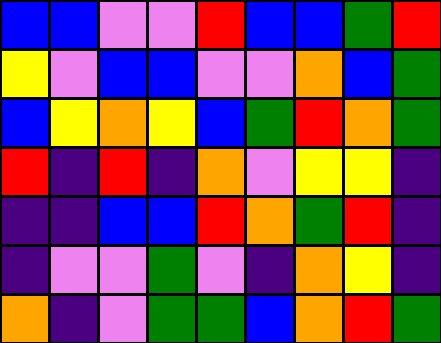[["blue", "blue", "violet", "violet", "red", "blue", "blue", "green", "red"], ["yellow", "violet", "blue", "blue", "violet", "violet", "orange", "blue", "green"], ["blue", "yellow", "orange", "yellow", "blue", "green", "red", "orange", "green"], ["red", "indigo", "red", "indigo", "orange", "violet", "yellow", "yellow", "indigo"], ["indigo", "indigo", "blue", "blue", "red", "orange", "green", "red", "indigo"], ["indigo", "violet", "violet", "green", "violet", "indigo", "orange", "yellow", "indigo"], ["orange", "indigo", "violet", "green", "green", "blue", "orange", "red", "green"]]